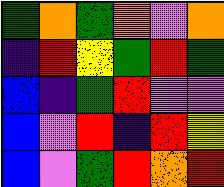[["green", "orange", "green", "orange", "violet", "orange"], ["indigo", "red", "yellow", "green", "red", "green"], ["blue", "indigo", "green", "red", "violet", "violet"], ["blue", "violet", "red", "indigo", "red", "yellow"], ["blue", "violet", "green", "red", "orange", "red"]]